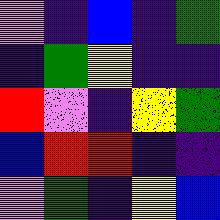[["violet", "indigo", "blue", "indigo", "green"], ["indigo", "green", "yellow", "indigo", "indigo"], ["red", "violet", "indigo", "yellow", "green"], ["blue", "red", "red", "indigo", "indigo"], ["violet", "green", "indigo", "yellow", "blue"]]